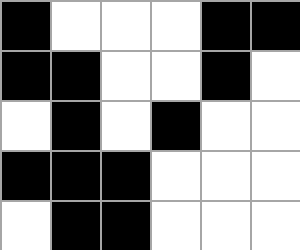[["black", "white", "white", "white", "black", "black"], ["black", "black", "white", "white", "black", "white"], ["white", "black", "white", "black", "white", "white"], ["black", "black", "black", "white", "white", "white"], ["white", "black", "black", "white", "white", "white"]]